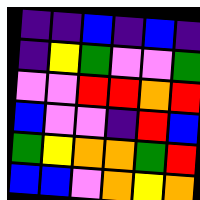[["indigo", "indigo", "blue", "indigo", "blue", "indigo"], ["indigo", "yellow", "green", "violet", "violet", "green"], ["violet", "violet", "red", "red", "orange", "red"], ["blue", "violet", "violet", "indigo", "red", "blue"], ["green", "yellow", "orange", "orange", "green", "red"], ["blue", "blue", "violet", "orange", "yellow", "orange"]]